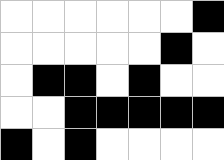[["white", "white", "white", "white", "white", "white", "black"], ["white", "white", "white", "white", "white", "black", "white"], ["white", "black", "black", "white", "black", "white", "white"], ["white", "white", "black", "black", "black", "black", "black"], ["black", "white", "black", "white", "white", "white", "white"]]